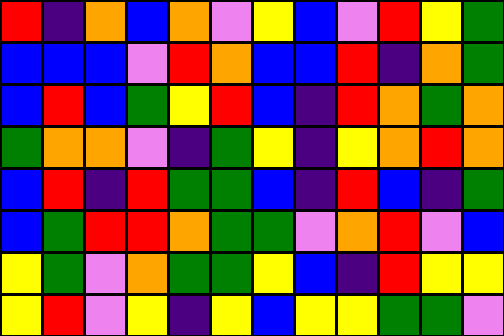[["red", "indigo", "orange", "blue", "orange", "violet", "yellow", "blue", "violet", "red", "yellow", "green"], ["blue", "blue", "blue", "violet", "red", "orange", "blue", "blue", "red", "indigo", "orange", "green"], ["blue", "red", "blue", "green", "yellow", "red", "blue", "indigo", "red", "orange", "green", "orange"], ["green", "orange", "orange", "violet", "indigo", "green", "yellow", "indigo", "yellow", "orange", "red", "orange"], ["blue", "red", "indigo", "red", "green", "green", "blue", "indigo", "red", "blue", "indigo", "green"], ["blue", "green", "red", "red", "orange", "green", "green", "violet", "orange", "red", "violet", "blue"], ["yellow", "green", "violet", "orange", "green", "green", "yellow", "blue", "indigo", "red", "yellow", "yellow"], ["yellow", "red", "violet", "yellow", "indigo", "yellow", "blue", "yellow", "yellow", "green", "green", "violet"]]